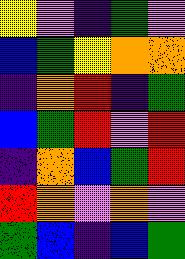[["yellow", "violet", "indigo", "green", "violet"], ["blue", "green", "yellow", "orange", "orange"], ["indigo", "orange", "red", "indigo", "green"], ["blue", "green", "red", "violet", "red"], ["indigo", "orange", "blue", "green", "red"], ["red", "orange", "violet", "orange", "violet"], ["green", "blue", "indigo", "blue", "green"]]